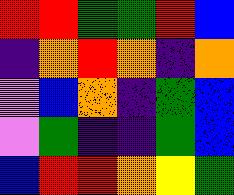[["red", "red", "green", "green", "red", "blue"], ["indigo", "orange", "red", "orange", "indigo", "orange"], ["violet", "blue", "orange", "indigo", "green", "blue"], ["violet", "green", "indigo", "indigo", "green", "blue"], ["blue", "red", "red", "orange", "yellow", "green"]]